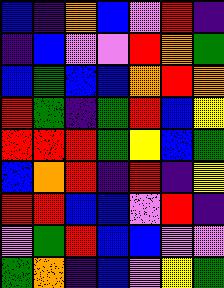[["blue", "indigo", "orange", "blue", "violet", "red", "indigo"], ["indigo", "blue", "violet", "violet", "red", "orange", "green"], ["blue", "green", "blue", "blue", "orange", "red", "orange"], ["red", "green", "indigo", "green", "red", "blue", "yellow"], ["red", "red", "red", "green", "yellow", "blue", "green"], ["blue", "orange", "red", "indigo", "red", "indigo", "yellow"], ["red", "red", "blue", "blue", "violet", "red", "indigo"], ["violet", "green", "red", "blue", "blue", "violet", "violet"], ["green", "orange", "indigo", "blue", "violet", "yellow", "green"]]